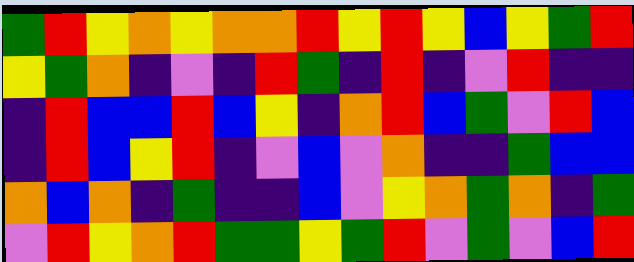[["green", "red", "yellow", "orange", "yellow", "orange", "orange", "red", "yellow", "red", "yellow", "blue", "yellow", "green", "red"], ["yellow", "green", "orange", "indigo", "violet", "indigo", "red", "green", "indigo", "red", "indigo", "violet", "red", "indigo", "indigo"], ["indigo", "red", "blue", "blue", "red", "blue", "yellow", "indigo", "orange", "red", "blue", "green", "violet", "red", "blue"], ["indigo", "red", "blue", "yellow", "red", "indigo", "violet", "blue", "violet", "orange", "indigo", "indigo", "green", "blue", "blue"], ["orange", "blue", "orange", "indigo", "green", "indigo", "indigo", "blue", "violet", "yellow", "orange", "green", "orange", "indigo", "green"], ["violet", "red", "yellow", "orange", "red", "green", "green", "yellow", "green", "red", "violet", "green", "violet", "blue", "red"]]